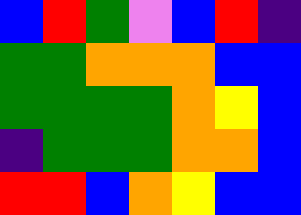[["blue", "red", "green", "violet", "blue", "red", "indigo"], ["green", "green", "orange", "orange", "orange", "blue", "blue"], ["green", "green", "green", "green", "orange", "yellow", "blue"], ["indigo", "green", "green", "green", "orange", "orange", "blue"], ["red", "red", "blue", "orange", "yellow", "blue", "blue"]]